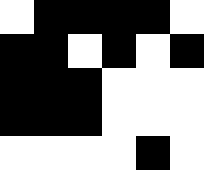[["white", "black", "black", "black", "black", "white"], ["black", "black", "white", "black", "white", "black"], ["black", "black", "black", "white", "white", "white"], ["black", "black", "black", "white", "white", "white"], ["white", "white", "white", "white", "black", "white"]]